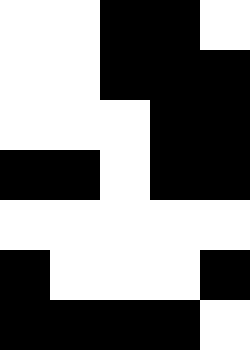[["white", "white", "black", "black", "white"], ["white", "white", "black", "black", "black"], ["white", "white", "white", "black", "black"], ["black", "black", "white", "black", "black"], ["white", "white", "white", "white", "white"], ["black", "white", "white", "white", "black"], ["black", "black", "black", "black", "white"]]